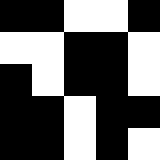[["black", "black", "white", "white", "black"], ["white", "white", "black", "black", "white"], ["black", "white", "black", "black", "white"], ["black", "black", "white", "black", "black"], ["black", "black", "white", "black", "white"]]